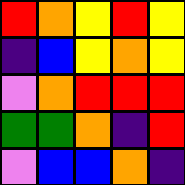[["red", "orange", "yellow", "red", "yellow"], ["indigo", "blue", "yellow", "orange", "yellow"], ["violet", "orange", "red", "red", "red"], ["green", "green", "orange", "indigo", "red"], ["violet", "blue", "blue", "orange", "indigo"]]